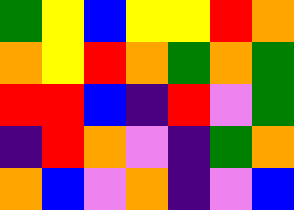[["green", "yellow", "blue", "yellow", "yellow", "red", "orange"], ["orange", "yellow", "red", "orange", "green", "orange", "green"], ["red", "red", "blue", "indigo", "red", "violet", "green"], ["indigo", "red", "orange", "violet", "indigo", "green", "orange"], ["orange", "blue", "violet", "orange", "indigo", "violet", "blue"]]